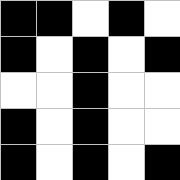[["black", "black", "white", "black", "white"], ["black", "white", "black", "white", "black"], ["white", "white", "black", "white", "white"], ["black", "white", "black", "white", "white"], ["black", "white", "black", "white", "black"]]